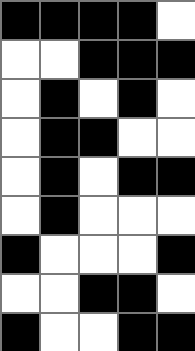[["black", "black", "black", "black", "white"], ["white", "white", "black", "black", "black"], ["white", "black", "white", "black", "white"], ["white", "black", "black", "white", "white"], ["white", "black", "white", "black", "black"], ["white", "black", "white", "white", "white"], ["black", "white", "white", "white", "black"], ["white", "white", "black", "black", "white"], ["black", "white", "white", "black", "black"]]